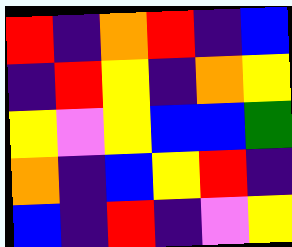[["red", "indigo", "orange", "red", "indigo", "blue"], ["indigo", "red", "yellow", "indigo", "orange", "yellow"], ["yellow", "violet", "yellow", "blue", "blue", "green"], ["orange", "indigo", "blue", "yellow", "red", "indigo"], ["blue", "indigo", "red", "indigo", "violet", "yellow"]]